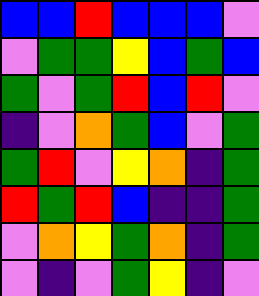[["blue", "blue", "red", "blue", "blue", "blue", "violet"], ["violet", "green", "green", "yellow", "blue", "green", "blue"], ["green", "violet", "green", "red", "blue", "red", "violet"], ["indigo", "violet", "orange", "green", "blue", "violet", "green"], ["green", "red", "violet", "yellow", "orange", "indigo", "green"], ["red", "green", "red", "blue", "indigo", "indigo", "green"], ["violet", "orange", "yellow", "green", "orange", "indigo", "green"], ["violet", "indigo", "violet", "green", "yellow", "indigo", "violet"]]